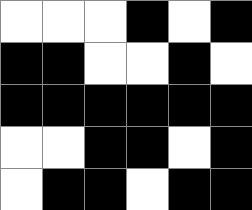[["white", "white", "white", "black", "white", "black"], ["black", "black", "white", "white", "black", "white"], ["black", "black", "black", "black", "black", "black"], ["white", "white", "black", "black", "white", "black"], ["white", "black", "black", "white", "black", "black"]]